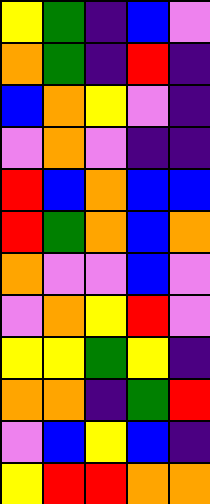[["yellow", "green", "indigo", "blue", "violet"], ["orange", "green", "indigo", "red", "indigo"], ["blue", "orange", "yellow", "violet", "indigo"], ["violet", "orange", "violet", "indigo", "indigo"], ["red", "blue", "orange", "blue", "blue"], ["red", "green", "orange", "blue", "orange"], ["orange", "violet", "violet", "blue", "violet"], ["violet", "orange", "yellow", "red", "violet"], ["yellow", "yellow", "green", "yellow", "indigo"], ["orange", "orange", "indigo", "green", "red"], ["violet", "blue", "yellow", "blue", "indigo"], ["yellow", "red", "red", "orange", "orange"]]